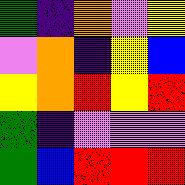[["green", "indigo", "orange", "violet", "yellow"], ["violet", "orange", "indigo", "yellow", "blue"], ["yellow", "orange", "red", "yellow", "red"], ["green", "indigo", "violet", "violet", "violet"], ["green", "blue", "red", "red", "red"]]